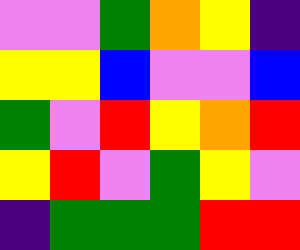[["violet", "violet", "green", "orange", "yellow", "indigo"], ["yellow", "yellow", "blue", "violet", "violet", "blue"], ["green", "violet", "red", "yellow", "orange", "red"], ["yellow", "red", "violet", "green", "yellow", "violet"], ["indigo", "green", "green", "green", "red", "red"]]